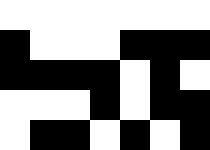[["white", "white", "white", "white", "white", "white", "white"], ["black", "white", "white", "white", "black", "black", "black"], ["black", "black", "black", "black", "white", "black", "white"], ["white", "white", "white", "black", "white", "black", "black"], ["white", "black", "black", "white", "black", "white", "black"]]